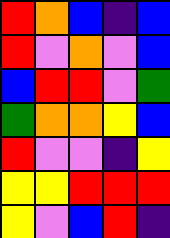[["red", "orange", "blue", "indigo", "blue"], ["red", "violet", "orange", "violet", "blue"], ["blue", "red", "red", "violet", "green"], ["green", "orange", "orange", "yellow", "blue"], ["red", "violet", "violet", "indigo", "yellow"], ["yellow", "yellow", "red", "red", "red"], ["yellow", "violet", "blue", "red", "indigo"]]